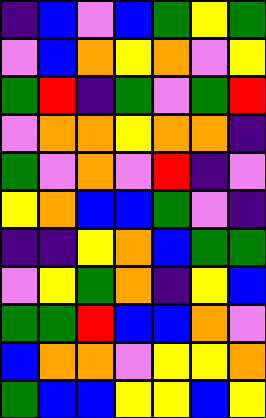[["indigo", "blue", "violet", "blue", "green", "yellow", "green"], ["violet", "blue", "orange", "yellow", "orange", "violet", "yellow"], ["green", "red", "indigo", "green", "violet", "green", "red"], ["violet", "orange", "orange", "yellow", "orange", "orange", "indigo"], ["green", "violet", "orange", "violet", "red", "indigo", "violet"], ["yellow", "orange", "blue", "blue", "green", "violet", "indigo"], ["indigo", "indigo", "yellow", "orange", "blue", "green", "green"], ["violet", "yellow", "green", "orange", "indigo", "yellow", "blue"], ["green", "green", "red", "blue", "blue", "orange", "violet"], ["blue", "orange", "orange", "violet", "yellow", "yellow", "orange"], ["green", "blue", "blue", "yellow", "yellow", "blue", "yellow"]]